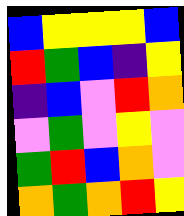[["blue", "yellow", "yellow", "yellow", "blue"], ["red", "green", "blue", "indigo", "yellow"], ["indigo", "blue", "violet", "red", "orange"], ["violet", "green", "violet", "yellow", "violet"], ["green", "red", "blue", "orange", "violet"], ["orange", "green", "orange", "red", "yellow"]]